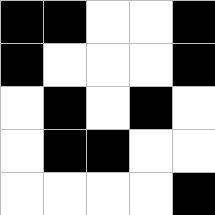[["black", "black", "white", "white", "black"], ["black", "white", "white", "white", "black"], ["white", "black", "white", "black", "white"], ["white", "black", "black", "white", "white"], ["white", "white", "white", "white", "black"]]